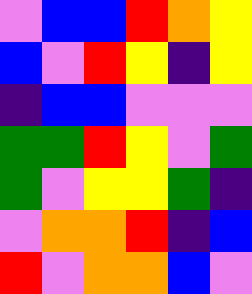[["violet", "blue", "blue", "red", "orange", "yellow"], ["blue", "violet", "red", "yellow", "indigo", "yellow"], ["indigo", "blue", "blue", "violet", "violet", "violet"], ["green", "green", "red", "yellow", "violet", "green"], ["green", "violet", "yellow", "yellow", "green", "indigo"], ["violet", "orange", "orange", "red", "indigo", "blue"], ["red", "violet", "orange", "orange", "blue", "violet"]]